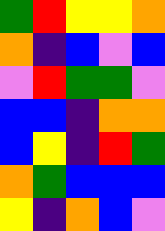[["green", "red", "yellow", "yellow", "orange"], ["orange", "indigo", "blue", "violet", "blue"], ["violet", "red", "green", "green", "violet"], ["blue", "blue", "indigo", "orange", "orange"], ["blue", "yellow", "indigo", "red", "green"], ["orange", "green", "blue", "blue", "blue"], ["yellow", "indigo", "orange", "blue", "violet"]]